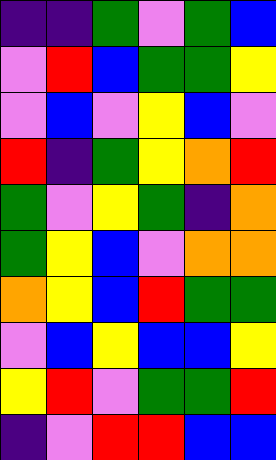[["indigo", "indigo", "green", "violet", "green", "blue"], ["violet", "red", "blue", "green", "green", "yellow"], ["violet", "blue", "violet", "yellow", "blue", "violet"], ["red", "indigo", "green", "yellow", "orange", "red"], ["green", "violet", "yellow", "green", "indigo", "orange"], ["green", "yellow", "blue", "violet", "orange", "orange"], ["orange", "yellow", "blue", "red", "green", "green"], ["violet", "blue", "yellow", "blue", "blue", "yellow"], ["yellow", "red", "violet", "green", "green", "red"], ["indigo", "violet", "red", "red", "blue", "blue"]]